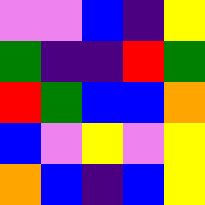[["violet", "violet", "blue", "indigo", "yellow"], ["green", "indigo", "indigo", "red", "green"], ["red", "green", "blue", "blue", "orange"], ["blue", "violet", "yellow", "violet", "yellow"], ["orange", "blue", "indigo", "blue", "yellow"]]